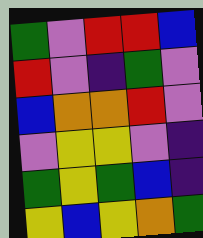[["green", "violet", "red", "red", "blue"], ["red", "violet", "indigo", "green", "violet"], ["blue", "orange", "orange", "red", "violet"], ["violet", "yellow", "yellow", "violet", "indigo"], ["green", "yellow", "green", "blue", "indigo"], ["yellow", "blue", "yellow", "orange", "green"]]